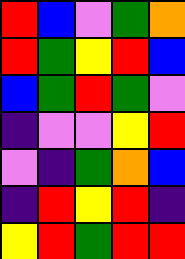[["red", "blue", "violet", "green", "orange"], ["red", "green", "yellow", "red", "blue"], ["blue", "green", "red", "green", "violet"], ["indigo", "violet", "violet", "yellow", "red"], ["violet", "indigo", "green", "orange", "blue"], ["indigo", "red", "yellow", "red", "indigo"], ["yellow", "red", "green", "red", "red"]]